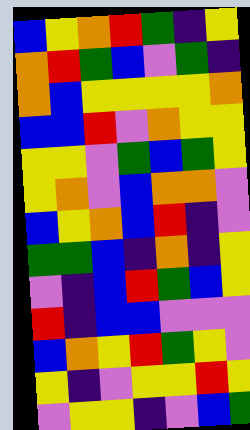[["blue", "yellow", "orange", "red", "green", "indigo", "yellow"], ["orange", "red", "green", "blue", "violet", "green", "indigo"], ["orange", "blue", "yellow", "yellow", "yellow", "yellow", "orange"], ["blue", "blue", "red", "violet", "orange", "yellow", "yellow"], ["yellow", "yellow", "violet", "green", "blue", "green", "yellow"], ["yellow", "orange", "violet", "blue", "orange", "orange", "violet"], ["blue", "yellow", "orange", "blue", "red", "indigo", "violet"], ["green", "green", "blue", "indigo", "orange", "indigo", "yellow"], ["violet", "indigo", "blue", "red", "green", "blue", "yellow"], ["red", "indigo", "blue", "blue", "violet", "violet", "violet"], ["blue", "orange", "yellow", "red", "green", "yellow", "violet"], ["yellow", "indigo", "violet", "yellow", "yellow", "red", "yellow"], ["violet", "yellow", "yellow", "indigo", "violet", "blue", "green"]]